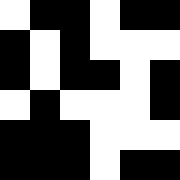[["white", "black", "black", "white", "black", "black"], ["black", "white", "black", "white", "white", "white"], ["black", "white", "black", "black", "white", "black"], ["white", "black", "white", "white", "white", "black"], ["black", "black", "black", "white", "white", "white"], ["black", "black", "black", "white", "black", "black"]]